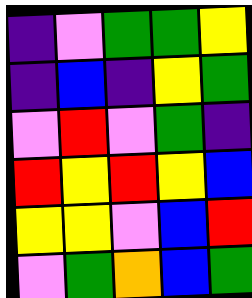[["indigo", "violet", "green", "green", "yellow"], ["indigo", "blue", "indigo", "yellow", "green"], ["violet", "red", "violet", "green", "indigo"], ["red", "yellow", "red", "yellow", "blue"], ["yellow", "yellow", "violet", "blue", "red"], ["violet", "green", "orange", "blue", "green"]]